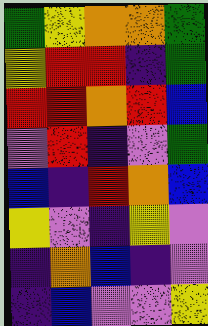[["green", "yellow", "orange", "orange", "green"], ["yellow", "red", "red", "indigo", "green"], ["red", "red", "orange", "red", "blue"], ["violet", "red", "indigo", "violet", "green"], ["blue", "indigo", "red", "orange", "blue"], ["yellow", "violet", "indigo", "yellow", "violet"], ["indigo", "orange", "blue", "indigo", "violet"], ["indigo", "blue", "violet", "violet", "yellow"]]